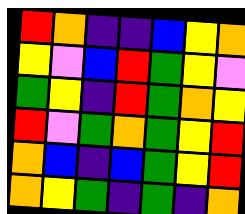[["red", "orange", "indigo", "indigo", "blue", "yellow", "orange"], ["yellow", "violet", "blue", "red", "green", "yellow", "violet"], ["green", "yellow", "indigo", "red", "green", "orange", "yellow"], ["red", "violet", "green", "orange", "green", "yellow", "red"], ["orange", "blue", "indigo", "blue", "green", "yellow", "red"], ["orange", "yellow", "green", "indigo", "green", "indigo", "orange"]]